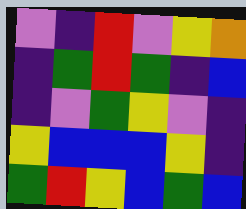[["violet", "indigo", "red", "violet", "yellow", "orange"], ["indigo", "green", "red", "green", "indigo", "blue"], ["indigo", "violet", "green", "yellow", "violet", "indigo"], ["yellow", "blue", "blue", "blue", "yellow", "indigo"], ["green", "red", "yellow", "blue", "green", "blue"]]